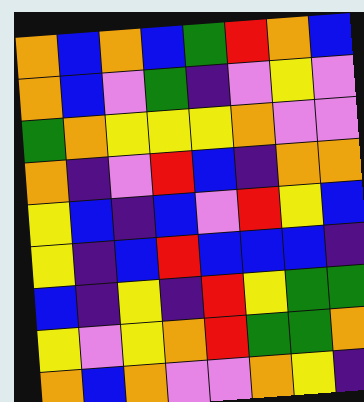[["orange", "blue", "orange", "blue", "green", "red", "orange", "blue"], ["orange", "blue", "violet", "green", "indigo", "violet", "yellow", "violet"], ["green", "orange", "yellow", "yellow", "yellow", "orange", "violet", "violet"], ["orange", "indigo", "violet", "red", "blue", "indigo", "orange", "orange"], ["yellow", "blue", "indigo", "blue", "violet", "red", "yellow", "blue"], ["yellow", "indigo", "blue", "red", "blue", "blue", "blue", "indigo"], ["blue", "indigo", "yellow", "indigo", "red", "yellow", "green", "green"], ["yellow", "violet", "yellow", "orange", "red", "green", "green", "orange"], ["orange", "blue", "orange", "violet", "violet", "orange", "yellow", "indigo"]]